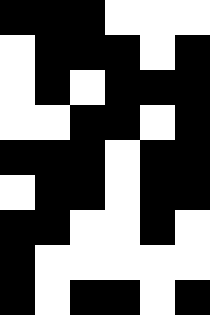[["black", "black", "black", "white", "white", "white"], ["white", "black", "black", "black", "white", "black"], ["white", "black", "white", "black", "black", "black"], ["white", "white", "black", "black", "white", "black"], ["black", "black", "black", "white", "black", "black"], ["white", "black", "black", "white", "black", "black"], ["black", "black", "white", "white", "black", "white"], ["black", "white", "white", "white", "white", "white"], ["black", "white", "black", "black", "white", "black"]]